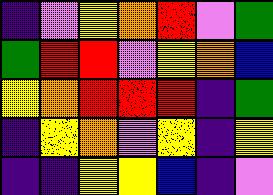[["indigo", "violet", "yellow", "orange", "red", "violet", "green"], ["green", "red", "red", "violet", "yellow", "orange", "blue"], ["yellow", "orange", "red", "red", "red", "indigo", "green"], ["indigo", "yellow", "orange", "violet", "yellow", "indigo", "yellow"], ["indigo", "indigo", "yellow", "yellow", "blue", "indigo", "violet"]]